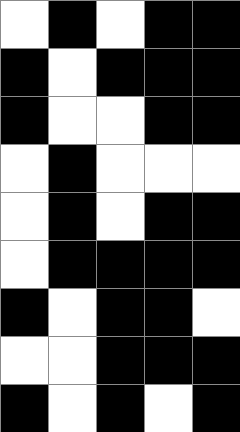[["white", "black", "white", "black", "black"], ["black", "white", "black", "black", "black"], ["black", "white", "white", "black", "black"], ["white", "black", "white", "white", "white"], ["white", "black", "white", "black", "black"], ["white", "black", "black", "black", "black"], ["black", "white", "black", "black", "white"], ["white", "white", "black", "black", "black"], ["black", "white", "black", "white", "black"]]